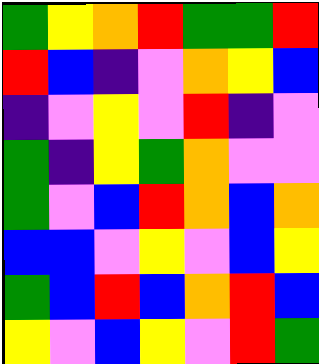[["green", "yellow", "orange", "red", "green", "green", "red"], ["red", "blue", "indigo", "violet", "orange", "yellow", "blue"], ["indigo", "violet", "yellow", "violet", "red", "indigo", "violet"], ["green", "indigo", "yellow", "green", "orange", "violet", "violet"], ["green", "violet", "blue", "red", "orange", "blue", "orange"], ["blue", "blue", "violet", "yellow", "violet", "blue", "yellow"], ["green", "blue", "red", "blue", "orange", "red", "blue"], ["yellow", "violet", "blue", "yellow", "violet", "red", "green"]]